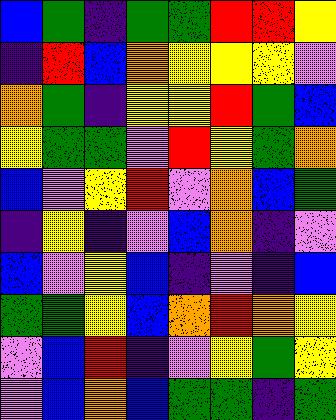[["blue", "green", "indigo", "green", "green", "red", "red", "yellow"], ["indigo", "red", "blue", "orange", "yellow", "yellow", "yellow", "violet"], ["orange", "green", "indigo", "yellow", "yellow", "red", "green", "blue"], ["yellow", "green", "green", "violet", "red", "yellow", "green", "orange"], ["blue", "violet", "yellow", "red", "violet", "orange", "blue", "green"], ["indigo", "yellow", "indigo", "violet", "blue", "orange", "indigo", "violet"], ["blue", "violet", "yellow", "blue", "indigo", "violet", "indigo", "blue"], ["green", "green", "yellow", "blue", "orange", "red", "orange", "yellow"], ["violet", "blue", "red", "indigo", "violet", "yellow", "green", "yellow"], ["violet", "blue", "orange", "blue", "green", "green", "indigo", "green"]]